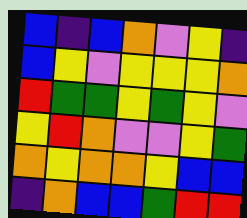[["blue", "indigo", "blue", "orange", "violet", "yellow", "indigo"], ["blue", "yellow", "violet", "yellow", "yellow", "yellow", "orange"], ["red", "green", "green", "yellow", "green", "yellow", "violet"], ["yellow", "red", "orange", "violet", "violet", "yellow", "green"], ["orange", "yellow", "orange", "orange", "yellow", "blue", "blue"], ["indigo", "orange", "blue", "blue", "green", "red", "red"]]